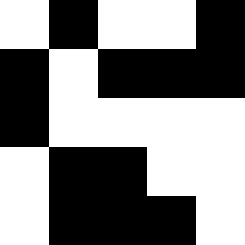[["white", "black", "white", "white", "black"], ["black", "white", "black", "black", "black"], ["black", "white", "white", "white", "white"], ["white", "black", "black", "white", "white"], ["white", "black", "black", "black", "white"]]